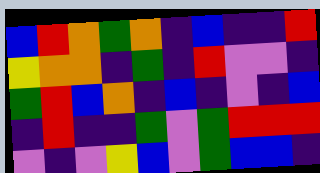[["blue", "red", "orange", "green", "orange", "indigo", "blue", "indigo", "indigo", "red"], ["yellow", "orange", "orange", "indigo", "green", "indigo", "red", "violet", "violet", "indigo"], ["green", "red", "blue", "orange", "indigo", "blue", "indigo", "violet", "indigo", "blue"], ["indigo", "red", "indigo", "indigo", "green", "violet", "green", "red", "red", "red"], ["violet", "indigo", "violet", "yellow", "blue", "violet", "green", "blue", "blue", "indigo"]]